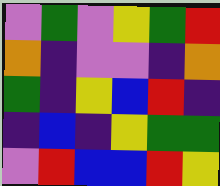[["violet", "green", "violet", "yellow", "green", "red"], ["orange", "indigo", "violet", "violet", "indigo", "orange"], ["green", "indigo", "yellow", "blue", "red", "indigo"], ["indigo", "blue", "indigo", "yellow", "green", "green"], ["violet", "red", "blue", "blue", "red", "yellow"]]